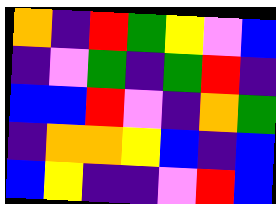[["orange", "indigo", "red", "green", "yellow", "violet", "blue"], ["indigo", "violet", "green", "indigo", "green", "red", "indigo"], ["blue", "blue", "red", "violet", "indigo", "orange", "green"], ["indigo", "orange", "orange", "yellow", "blue", "indigo", "blue"], ["blue", "yellow", "indigo", "indigo", "violet", "red", "blue"]]